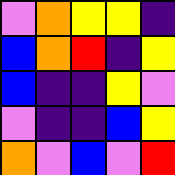[["violet", "orange", "yellow", "yellow", "indigo"], ["blue", "orange", "red", "indigo", "yellow"], ["blue", "indigo", "indigo", "yellow", "violet"], ["violet", "indigo", "indigo", "blue", "yellow"], ["orange", "violet", "blue", "violet", "red"]]